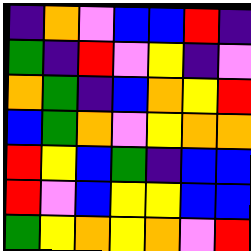[["indigo", "orange", "violet", "blue", "blue", "red", "indigo"], ["green", "indigo", "red", "violet", "yellow", "indigo", "violet"], ["orange", "green", "indigo", "blue", "orange", "yellow", "red"], ["blue", "green", "orange", "violet", "yellow", "orange", "orange"], ["red", "yellow", "blue", "green", "indigo", "blue", "blue"], ["red", "violet", "blue", "yellow", "yellow", "blue", "blue"], ["green", "yellow", "orange", "yellow", "orange", "violet", "red"]]